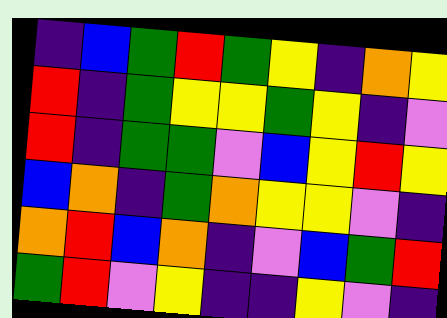[["indigo", "blue", "green", "red", "green", "yellow", "indigo", "orange", "yellow"], ["red", "indigo", "green", "yellow", "yellow", "green", "yellow", "indigo", "violet"], ["red", "indigo", "green", "green", "violet", "blue", "yellow", "red", "yellow"], ["blue", "orange", "indigo", "green", "orange", "yellow", "yellow", "violet", "indigo"], ["orange", "red", "blue", "orange", "indigo", "violet", "blue", "green", "red"], ["green", "red", "violet", "yellow", "indigo", "indigo", "yellow", "violet", "indigo"]]